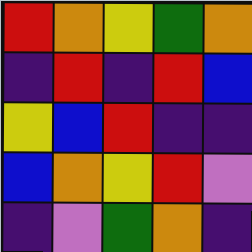[["red", "orange", "yellow", "green", "orange"], ["indigo", "red", "indigo", "red", "blue"], ["yellow", "blue", "red", "indigo", "indigo"], ["blue", "orange", "yellow", "red", "violet"], ["indigo", "violet", "green", "orange", "indigo"]]